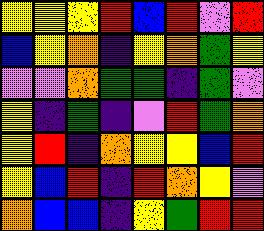[["yellow", "yellow", "yellow", "red", "blue", "red", "violet", "red"], ["blue", "yellow", "orange", "indigo", "yellow", "orange", "green", "yellow"], ["violet", "violet", "orange", "green", "green", "indigo", "green", "violet"], ["yellow", "indigo", "green", "indigo", "violet", "red", "green", "orange"], ["yellow", "red", "indigo", "orange", "yellow", "yellow", "blue", "red"], ["yellow", "blue", "red", "indigo", "red", "orange", "yellow", "violet"], ["orange", "blue", "blue", "indigo", "yellow", "green", "red", "red"]]